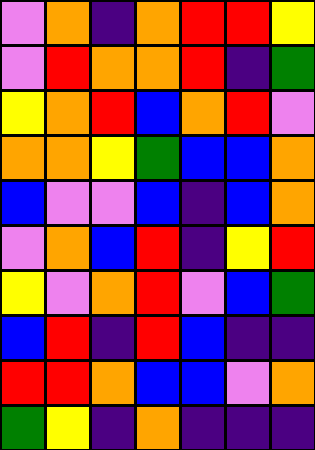[["violet", "orange", "indigo", "orange", "red", "red", "yellow"], ["violet", "red", "orange", "orange", "red", "indigo", "green"], ["yellow", "orange", "red", "blue", "orange", "red", "violet"], ["orange", "orange", "yellow", "green", "blue", "blue", "orange"], ["blue", "violet", "violet", "blue", "indigo", "blue", "orange"], ["violet", "orange", "blue", "red", "indigo", "yellow", "red"], ["yellow", "violet", "orange", "red", "violet", "blue", "green"], ["blue", "red", "indigo", "red", "blue", "indigo", "indigo"], ["red", "red", "orange", "blue", "blue", "violet", "orange"], ["green", "yellow", "indigo", "orange", "indigo", "indigo", "indigo"]]